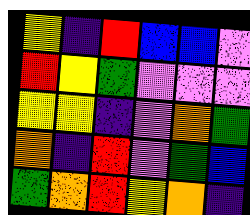[["yellow", "indigo", "red", "blue", "blue", "violet"], ["red", "yellow", "green", "violet", "violet", "violet"], ["yellow", "yellow", "indigo", "violet", "orange", "green"], ["orange", "indigo", "red", "violet", "green", "blue"], ["green", "orange", "red", "yellow", "orange", "indigo"]]